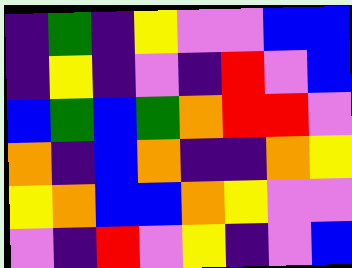[["indigo", "green", "indigo", "yellow", "violet", "violet", "blue", "blue"], ["indigo", "yellow", "indigo", "violet", "indigo", "red", "violet", "blue"], ["blue", "green", "blue", "green", "orange", "red", "red", "violet"], ["orange", "indigo", "blue", "orange", "indigo", "indigo", "orange", "yellow"], ["yellow", "orange", "blue", "blue", "orange", "yellow", "violet", "violet"], ["violet", "indigo", "red", "violet", "yellow", "indigo", "violet", "blue"]]